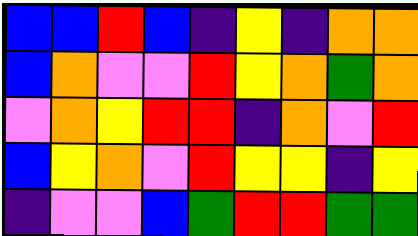[["blue", "blue", "red", "blue", "indigo", "yellow", "indigo", "orange", "orange"], ["blue", "orange", "violet", "violet", "red", "yellow", "orange", "green", "orange"], ["violet", "orange", "yellow", "red", "red", "indigo", "orange", "violet", "red"], ["blue", "yellow", "orange", "violet", "red", "yellow", "yellow", "indigo", "yellow"], ["indigo", "violet", "violet", "blue", "green", "red", "red", "green", "green"]]